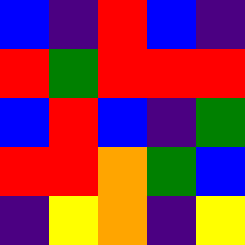[["blue", "indigo", "red", "blue", "indigo"], ["red", "green", "red", "red", "red"], ["blue", "red", "blue", "indigo", "green"], ["red", "red", "orange", "green", "blue"], ["indigo", "yellow", "orange", "indigo", "yellow"]]